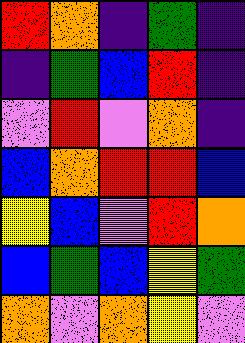[["red", "orange", "indigo", "green", "indigo"], ["indigo", "green", "blue", "red", "indigo"], ["violet", "red", "violet", "orange", "indigo"], ["blue", "orange", "red", "red", "blue"], ["yellow", "blue", "violet", "red", "orange"], ["blue", "green", "blue", "yellow", "green"], ["orange", "violet", "orange", "yellow", "violet"]]